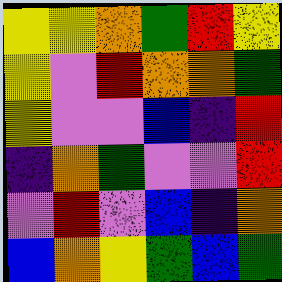[["yellow", "yellow", "orange", "green", "red", "yellow"], ["yellow", "violet", "red", "orange", "orange", "green"], ["yellow", "violet", "violet", "blue", "indigo", "red"], ["indigo", "orange", "green", "violet", "violet", "red"], ["violet", "red", "violet", "blue", "indigo", "orange"], ["blue", "orange", "yellow", "green", "blue", "green"]]